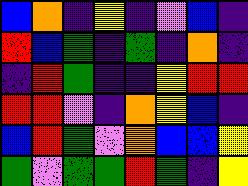[["blue", "orange", "indigo", "yellow", "indigo", "violet", "blue", "indigo"], ["red", "blue", "green", "indigo", "green", "indigo", "orange", "indigo"], ["indigo", "red", "green", "indigo", "indigo", "yellow", "red", "red"], ["red", "red", "violet", "indigo", "orange", "yellow", "blue", "indigo"], ["blue", "red", "green", "violet", "orange", "blue", "blue", "yellow"], ["green", "violet", "green", "green", "red", "green", "indigo", "yellow"]]